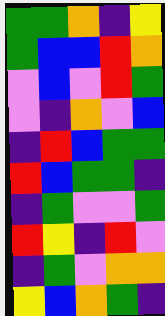[["green", "green", "orange", "indigo", "yellow"], ["green", "blue", "blue", "red", "orange"], ["violet", "blue", "violet", "red", "green"], ["violet", "indigo", "orange", "violet", "blue"], ["indigo", "red", "blue", "green", "green"], ["red", "blue", "green", "green", "indigo"], ["indigo", "green", "violet", "violet", "green"], ["red", "yellow", "indigo", "red", "violet"], ["indigo", "green", "violet", "orange", "orange"], ["yellow", "blue", "orange", "green", "indigo"]]